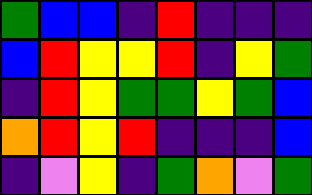[["green", "blue", "blue", "indigo", "red", "indigo", "indigo", "indigo"], ["blue", "red", "yellow", "yellow", "red", "indigo", "yellow", "green"], ["indigo", "red", "yellow", "green", "green", "yellow", "green", "blue"], ["orange", "red", "yellow", "red", "indigo", "indigo", "indigo", "blue"], ["indigo", "violet", "yellow", "indigo", "green", "orange", "violet", "green"]]